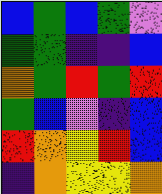[["blue", "green", "blue", "green", "violet"], ["green", "green", "indigo", "indigo", "blue"], ["orange", "green", "red", "green", "red"], ["green", "blue", "violet", "indigo", "blue"], ["red", "orange", "yellow", "red", "blue"], ["indigo", "orange", "yellow", "yellow", "orange"]]